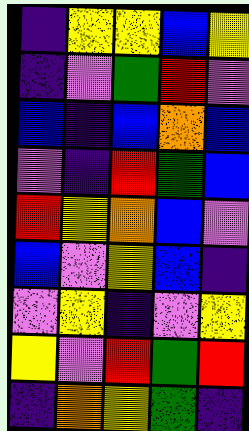[["indigo", "yellow", "yellow", "blue", "yellow"], ["indigo", "violet", "green", "red", "violet"], ["blue", "indigo", "blue", "orange", "blue"], ["violet", "indigo", "red", "green", "blue"], ["red", "yellow", "orange", "blue", "violet"], ["blue", "violet", "yellow", "blue", "indigo"], ["violet", "yellow", "indigo", "violet", "yellow"], ["yellow", "violet", "red", "green", "red"], ["indigo", "orange", "yellow", "green", "indigo"]]